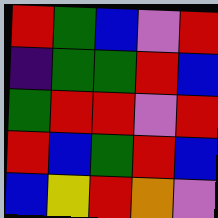[["red", "green", "blue", "violet", "red"], ["indigo", "green", "green", "red", "blue"], ["green", "red", "red", "violet", "red"], ["red", "blue", "green", "red", "blue"], ["blue", "yellow", "red", "orange", "violet"]]